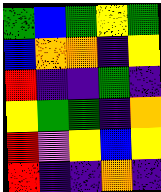[["green", "blue", "green", "yellow", "green"], ["blue", "orange", "orange", "indigo", "yellow"], ["red", "indigo", "indigo", "green", "indigo"], ["yellow", "green", "green", "indigo", "orange"], ["red", "violet", "yellow", "blue", "yellow"], ["red", "indigo", "indigo", "orange", "indigo"]]